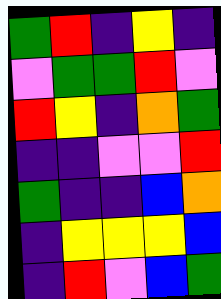[["green", "red", "indigo", "yellow", "indigo"], ["violet", "green", "green", "red", "violet"], ["red", "yellow", "indigo", "orange", "green"], ["indigo", "indigo", "violet", "violet", "red"], ["green", "indigo", "indigo", "blue", "orange"], ["indigo", "yellow", "yellow", "yellow", "blue"], ["indigo", "red", "violet", "blue", "green"]]